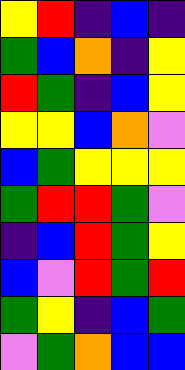[["yellow", "red", "indigo", "blue", "indigo"], ["green", "blue", "orange", "indigo", "yellow"], ["red", "green", "indigo", "blue", "yellow"], ["yellow", "yellow", "blue", "orange", "violet"], ["blue", "green", "yellow", "yellow", "yellow"], ["green", "red", "red", "green", "violet"], ["indigo", "blue", "red", "green", "yellow"], ["blue", "violet", "red", "green", "red"], ["green", "yellow", "indigo", "blue", "green"], ["violet", "green", "orange", "blue", "blue"]]